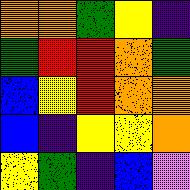[["orange", "orange", "green", "yellow", "indigo"], ["green", "red", "red", "orange", "green"], ["blue", "yellow", "red", "orange", "orange"], ["blue", "indigo", "yellow", "yellow", "orange"], ["yellow", "green", "indigo", "blue", "violet"]]